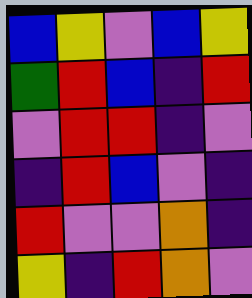[["blue", "yellow", "violet", "blue", "yellow"], ["green", "red", "blue", "indigo", "red"], ["violet", "red", "red", "indigo", "violet"], ["indigo", "red", "blue", "violet", "indigo"], ["red", "violet", "violet", "orange", "indigo"], ["yellow", "indigo", "red", "orange", "violet"]]